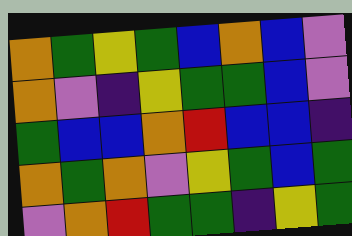[["orange", "green", "yellow", "green", "blue", "orange", "blue", "violet"], ["orange", "violet", "indigo", "yellow", "green", "green", "blue", "violet"], ["green", "blue", "blue", "orange", "red", "blue", "blue", "indigo"], ["orange", "green", "orange", "violet", "yellow", "green", "blue", "green"], ["violet", "orange", "red", "green", "green", "indigo", "yellow", "green"]]